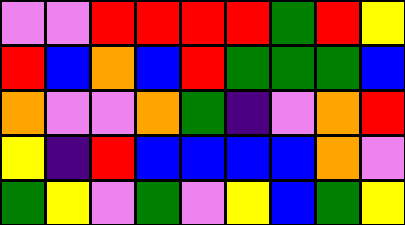[["violet", "violet", "red", "red", "red", "red", "green", "red", "yellow"], ["red", "blue", "orange", "blue", "red", "green", "green", "green", "blue"], ["orange", "violet", "violet", "orange", "green", "indigo", "violet", "orange", "red"], ["yellow", "indigo", "red", "blue", "blue", "blue", "blue", "orange", "violet"], ["green", "yellow", "violet", "green", "violet", "yellow", "blue", "green", "yellow"]]